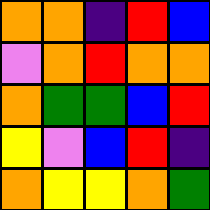[["orange", "orange", "indigo", "red", "blue"], ["violet", "orange", "red", "orange", "orange"], ["orange", "green", "green", "blue", "red"], ["yellow", "violet", "blue", "red", "indigo"], ["orange", "yellow", "yellow", "orange", "green"]]